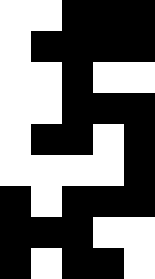[["white", "white", "black", "black", "black"], ["white", "black", "black", "black", "black"], ["white", "white", "black", "white", "white"], ["white", "white", "black", "black", "black"], ["white", "black", "black", "white", "black"], ["white", "white", "white", "white", "black"], ["black", "white", "black", "black", "black"], ["black", "black", "black", "white", "white"], ["black", "white", "black", "black", "white"]]